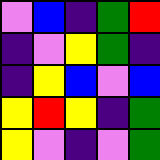[["violet", "blue", "indigo", "green", "red"], ["indigo", "violet", "yellow", "green", "indigo"], ["indigo", "yellow", "blue", "violet", "blue"], ["yellow", "red", "yellow", "indigo", "green"], ["yellow", "violet", "indigo", "violet", "green"]]